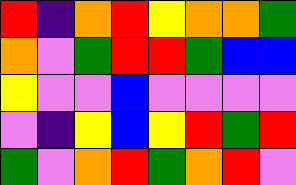[["red", "indigo", "orange", "red", "yellow", "orange", "orange", "green"], ["orange", "violet", "green", "red", "red", "green", "blue", "blue"], ["yellow", "violet", "violet", "blue", "violet", "violet", "violet", "violet"], ["violet", "indigo", "yellow", "blue", "yellow", "red", "green", "red"], ["green", "violet", "orange", "red", "green", "orange", "red", "violet"]]